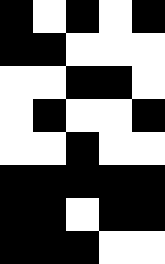[["black", "white", "black", "white", "black"], ["black", "black", "white", "white", "white"], ["white", "white", "black", "black", "white"], ["white", "black", "white", "white", "black"], ["white", "white", "black", "white", "white"], ["black", "black", "black", "black", "black"], ["black", "black", "white", "black", "black"], ["black", "black", "black", "white", "white"]]